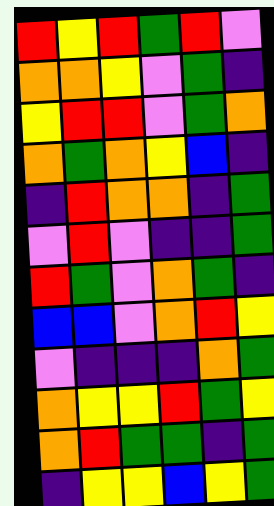[["red", "yellow", "red", "green", "red", "violet"], ["orange", "orange", "yellow", "violet", "green", "indigo"], ["yellow", "red", "red", "violet", "green", "orange"], ["orange", "green", "orange", "yellow", "blue", "indigo"], ["indigo", "red", "orange", "orange", "indigo", "green"], ["violet", "red", "violet", "indigo", "indigo", "green"], ["red", "green", "violet", "orange", "green", "indigo"], ["blue", "blue", "violet", "orange", "red", "yellow"], ["violet", "indigo", "indigo", "indigo", "orange", "green"], ["orange", "yellow", "yellow", "red", "green", "yellow"], ["orange", "red", "green", "green", "indigo", "green"], ["indigo", "yellow", "yellow", "blue", "yellow", "green"]]